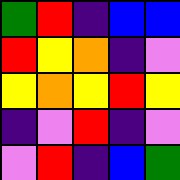[["green", "red", "indigo", "blue", "blue"], ["red", "yellow", "orange", "indigo", "violet"], ["yellow", "orange", "yellow", "red", "yellow"], ["indigo", "violet", "red", "indigo", "violet"], ["violet", "red", "indigo", "blue", "green"]]